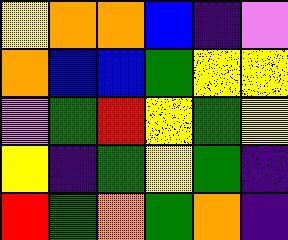[["yellow", "orange", "orange", "blue", "indigo", "violet"], ["orange", "blue", "blue", "green", "yellow", "yellow"], ["violet", "green", "red", "yellow", "green", "yellow"], ["yellow", "indigo", "green", "yellow", "green", "indigo"], ["red", "green", "orange", "green", "orange", "indigo"]]